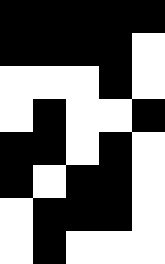[["black", "black", "black", "black", "black"], ["black", "black", "black", "black", "white"], ["white", "white", "white", "black", "white"], ["white", "black", "white", "white", "black"], ["black", "black", "white", "black", "white"], ["black", "white", "black", "black", "white"], ["white", "black", "black", "black", "white"], ["white", "black", "white", "white", "white"]]